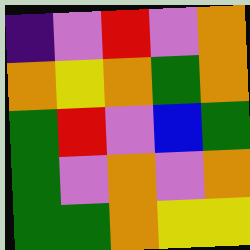[["indigo", "violet", "red", "violet", "orange"], ["orange", "yellow", "orange", "green", "orange"], ["green", "red", "violet", "blue", "green"], ["green", "violet", "orange", "violet", "orange"], ["green", "green", "orange", "yellow", "yellow"]]